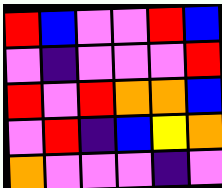[["red", "blue", "violet", "violet", "red", "blue"], ["violet", "indigo", "violet", "violet", "violet", "red"], ["red", "violet", "red", "orange", "orange", "blue"], ["violet", "red", "indigo", "blue", "yellow", "orange"], ["orange", "violet", "violet", "violet", "indigo", "violet"]]